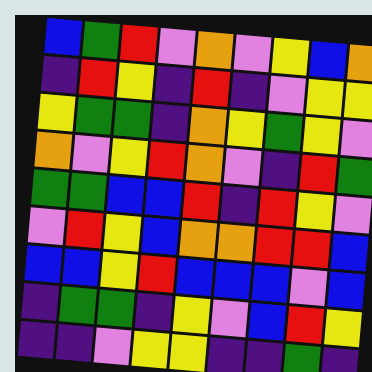[["blue", "green", "red", "violet", "orange", "violet", "yellow", "blue", "orange"], ["indigo", "red", "yellow", "indigo", "red", "indigo", "violet", "yellow", "yellow"], ["yellow", "green", "green", "indigo", "orange", "yellow", "green", "yellow", "violet"], ["orange", "violet", "yellow", "red", "orange", "violet", "indigo", "red", "green"], ["green", "green", "blue", "blue", "red", "indigo", "red", "yellow", "violet"], ["violet", "red", "yellow", "blue", "orange", "orange", "red", "red", "blue"], ["blue", "blue", "yellow", "red", "blue", "blue", "blue", "violet", "blue"], ["indigo", "green", "green", "indigo", "yellow", "violet", "blue", "red", "yellow"], ["indigo", "indigo", "violet", "yellow", "yellow", "indigo", "indigo", "green", "indigo"]]